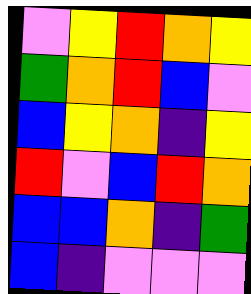[["violet", "yellow", "red", "orange", "yellow"], ["green", "orange", "red", "blue", "violet"], ["blue", "yellow", "orange", "indigo", "yellow"], ["red", "violet", "blue", "red", "orange"], ["blue", "blue", "orange", "indigo", "green"], ["blue", "indigo", "violet", "violet", "violet"]]